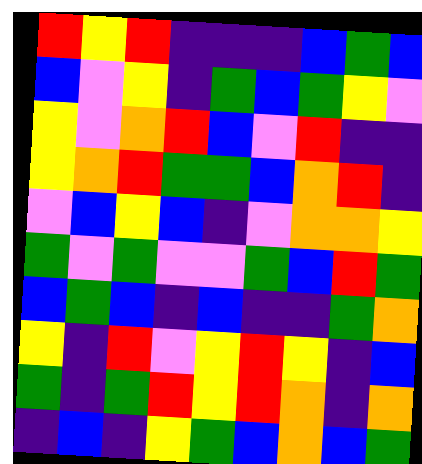[["red", "yellow", "red", "indigo", "indigo", "indigo", "blue", "green", "blue"], ["blue", "violet", "yellow", "indigo", "green", "blue", "green", "yellow", "violet"], ["yellow", "violet", "orange", "red", "blue", "violet", "red", "indigo", "indigo"], ["yellow", "orange", "red", "green", "green", "blue", "orange", "red", "indigo"], ["violet", "blue", "yellow", "blue", "indigo", "violet", "orange", "orange", "yellow"], ["green", "violet", "green", "violet", "violet", "green", "blue", "red", "green"], ["blue", "green", "blue", "indigo", "blue", "indigo", "indigo", "green", "orange"], ["yellow", "indigo", "red", "violet", "yellow", "red", "yellow", "indigo", "blue"], ["green", "indigo", "green", "red", "yellow", "red", "orange", "indigo", "orange"], ["indigo", "blue", "indigo", "yellow", "green", "blue", "orange", "blue", "green"]]